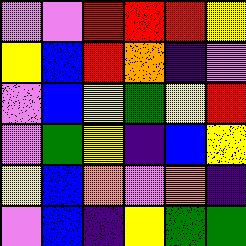[["violet", "violet", "red", "red", "red", "yellow"], ["yellow", "blue", "red", "orange", "indigo", "violet"], ["violet", "blue", "yellow", "green", "yellow", "red"], ["violet", "green", "yellow", "indigo", "blue", "yellow"], ["yellow", "blue", "orange", "violet", "orange", "indigo"], ["violet", "blue", "indigo", "yellow", "green", "green"]]